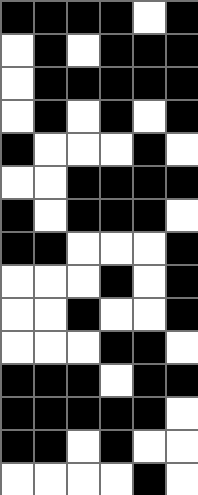[["black", "black", "black", "black", "white", "black"], ["white", "black", "white", "black", "black", "black"], ["white", "black", "black", "black", "black", "black"], ["white", "black", "white", "black", "white", "black"], ["black", "white", "white", "white", "black", "white"], ["white", "white", "black", "black", "black", "black"], ["black", "white", "black", "black", "black", "white"], ["black", "black", "white", "white", "white", "black"], ["white", "white", "white", "black", "white", "black"], ["white", "white", "black", "white", "white", "black"], ["white", "white", "white", "black", "black", "white"], ["black", "black", "black", "white", "black", "black"], ["black", "black", "black", "black", "black", "white"], ["black", "black", "white", "black", "white", "white"], ["white", "white", "white", "white", "black", "white"]]